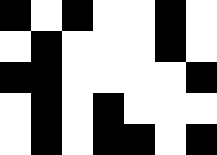[["black", "white", "black", "white", "white", "black", "white"], ["white", "black", "white", "white", "white", "black", "white"], ["black", "black", "white", "white", "white", "white", "black"], ["white", "black", "white", "black", "white", "white", "white"], ["white", "black", "white", "black", "black", "white", "black"]]